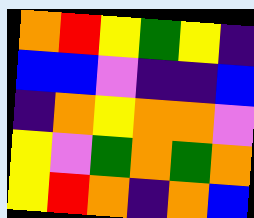[["orange", "red", "yellow", "green", "yellow", "indigo"], ["blue", "blue", "violet", "indigo", "indigo", "blue"], ["indigo", "orange", "yellow", "orange", "orange", "violet"], ["yellow", "violet", "green", "orange", "green", "orange"], ["yellow", "red", "orange", "indigo", "orange", "blue"]]